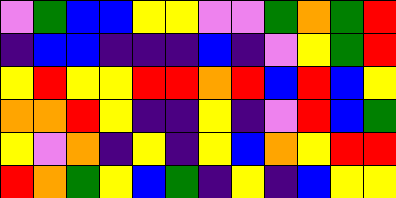[["violet", "green", "blue", "blue", "yellow", "yellow", "violet", "violet", "green", "orange", "green", "red"], ["indigo", "blue", "blue", "indigo", "indigo", "indigo", "blue", "indigo", "violet", "yellow", "green", "red"], ["yellow", "red", "yellow", "yellow", "red", "red", "orange", "red", "blue", "red", "blue", "yellow"], ["orange", "orange", "red", "yellow", "indigo", "indigo", "yellow", "indigo", "violet", "red", "blue", "green"], ["yellow", "violet", "orange", "indigo", "yellow", "indigo", "yellow", "blue", "orange", "yellow", "red", "red"], ["red", "orange", "green", "yellow", "blue", "green", "indigo", "yellow", "indigo", "blue", "yellow", "yellow"]]